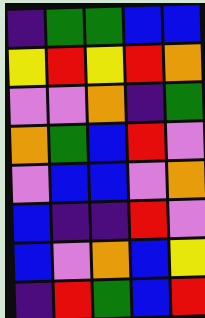[["indigo", "green", "green", "blue", "blue"], ["yellow", "red", "yellow", "red", "orange"], ["violet", "violet", "orange", "indigo", "green"], ["orange", "green", "blue", "red", "violet"], ["violet", "blue", "blue", "violet", "orange"], ["blue", "indigo", "indigo", "red", "violet"], ["blue", "violet", "orange", "blue", "yellow"], ["indigo", "red", "green", "blue", "red"]]